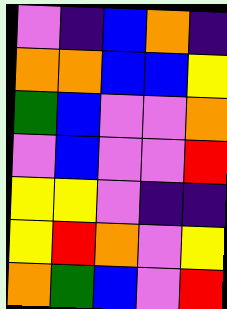[["violet", "indigo", "blue", "orange", "indigo"], ["orange", "orange", "blue", "blue", "yellow"], ["green", "blue", "violet", "violet", "orange"], ["violet", "blue", "violet", "violet", "red"], ["yellow", "yellow", "violet", "indigo", "indigo"], ["yellow", "red", "orange", "violet", "yellow"], ["orange", "green", "blue", "violet", "red"]]